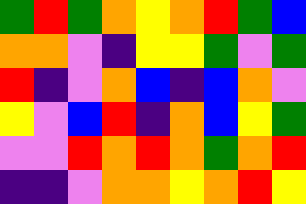[["green", "red", "green", "orange", "yellow", "orange", "red", "green", "blue"], ["orange", "orange", "violet", "indigo", "yellow", "yellow", "green", "violet", "green"], ["red", "indigo", "violet", "orange", "blue", "indigo", "blue", "orange", "violet"], ["yellow", "violet", "blue", "red", "indigo", "orange", "blue", "yellow", "green"], ["violet", "violet", "red", "orange", "red", "orange", "green", "orange", "red"], ["indigo", "indigo", "violet", "orange", "orange", "yellow", "orange", "red", "yellow"]]